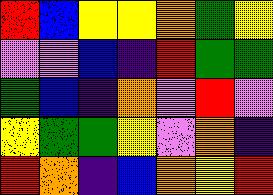[["red", "blue", "yellow", "yellow", "orange", "green", "yellow"], ["violet", "violet", "blue", "indigo", "red", "green", "green"], ["green", "blue", "indigo", "orange", "violet", "red", "violet"], ["yellow", "green", "green", "yellow", "violet", "orange", "indigo"], ["red", "orange", "indigo", "blue", "orange", "yellow", "red"]]